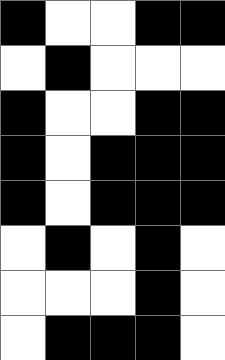[["black", "white", "white", "black", "black"], ["white", "black", "white", "white", "white"], ["black", "white", "white", "black", "black"], ["black", "white", "black", "black", "black"], ["black", "white", "black", "black", "black"], ["white", "black", "white", "black", "white"], ["white", "white", "white", "black", "white"], ["white", "black", "black", "black", "white"]]